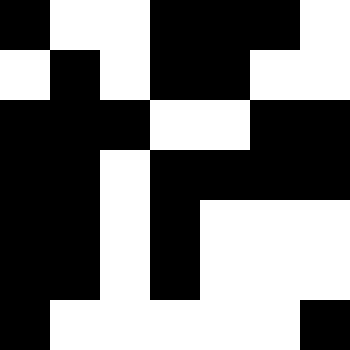[["black", "white", "white", "black", "black", "black", "white"], ["white", "black", "white", "black", "black", "white", "white"], ["black", "black", "black", "white", "white", "black", "black"], ["black", "black", "white", "black", "black", "black", "black"], ["black", "black", "white", "black", "white", "white", "white"], ["black", "black", "white", "black", "white", "white", "white"], ["black", "white", "white", "white", "white", "white", "black"]]